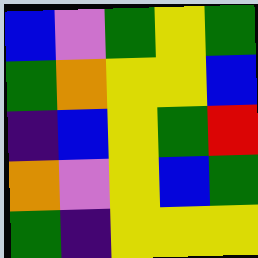[["blue", "violet", "green", "yellow", "green"], ["green", "orange", "yellow", "yellow", "blue"], ["indigo", "blue", "yellow", "green", "red"], ["orange", "violet", "yellow", "blue", "green"], ["green", "indigo", "yellow", "yellow", "yellow"]]